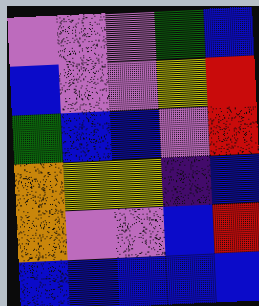[["violet", "violet", "violet", "green", "blue"], ["blue", "violet", "violet", "yellow", "red"], ["green", "blue", "blue", "violet", "red"], ["orange", "yellow", "yellow", "indigo", "blue"], ["orange", "violet", "violet", "blue", "red"], ["blue", "blue", "blue", "blue", "blue"]]